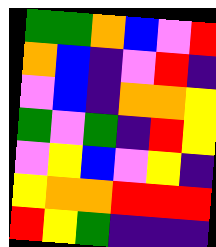[["green", "green", "orange", "blue", "violet", "red"], ["orange", "blue", "indigo", "violet", "red", "indigo"], ["violet", "blue", "indigo", "orange", "orange", "yellow"], ["green", "violet", "green", "indigo", "red", "yellow"], ["violet", "yellow", "blue", "violet", "yellow", "indigo"], ["yellow", "orange", "orange", "red", "red", "red"], ["red", "yellow", "green", "indigo", "indigo", "indigo"]]